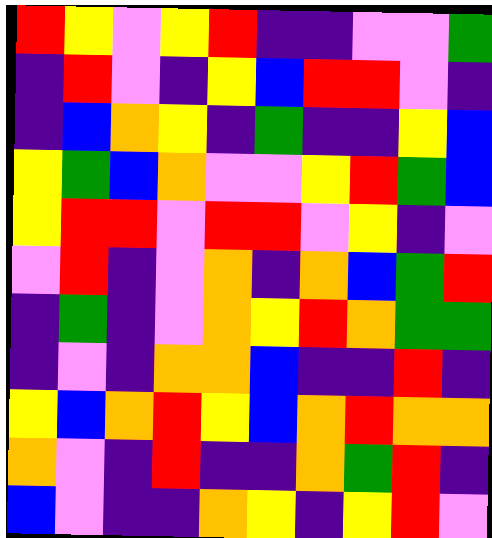[["red", "yellow", "violet", "yellow", "red", "indigo", "indigo", "violet", "violet", "green"], ["indigo", "red", "violet", "indigo", "yellow", "blue", "red", "red", "violet", "indigo"], ["indigo", "blue", "orange", "yellow", "indigo", "green", "indigo", "indigo", "yellow", "blue"], ["yellow", "green", "blue", "orange", "violet", "violet", "yellow", "red", "green", "blue"], ["yellow", "red", "red", "violet", "red", "red", "violet", "yellow", "indigo", "violet"], ["violet", "red", "indigo", "violet", "orange", "indigo", "orange", "blue", "green", "red"], ["indigo", "green", "indigo", "violet", "orange", "yellow", "red", "orange", "green", "green"], ["indigo", "violet", "indigo", "orange", "orange", "blue", "indigo", "indigo", "red", "indigo"], ["yellow", "blue", "orange", "red", "yellow", "blue", "orange", "red", "orange", "orange"], ["orange", "violet", "indigo", "red", "indigo", "indigo", "orange", "green", "red", "indigo"], ["blue", "violet", "indigo", "indigo", "orange", "yellow", "indigo", "yellow", "red", "violet"]]